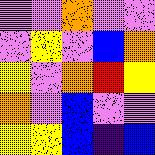[["violet", "violet", "orange", "violet", "violet"], ["violet", "yellow", "violet", "blue", "orange"], ["yellow", "violet", "orange", "red", "yellow"], ["orange", "violet", "blue", "violet", "violet"], ["yellow", "yellow", "blue", "indigo", "blue"]]